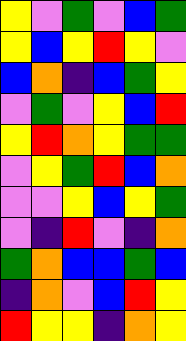[["yellow", "violet", "green", "violet", "blue", "green"], ["yellow", "blue", "yellow", "red", "yellow", "violet"], ["blue", "orange", "indigo", "blue", "green", "yellow"], ["violet", "green", "violet", "yellow", "blue", "red"], ["yellow", "red", "orange", "yellow", "green", "green"], ["violet", "yellow", "green", "red", "blue", "orange"], ["violet", "violet", "yellow", "blue", "yellow", "green"], ["violet", "indigo", "red", "violet", "indigo", "orange"], ["green", "orange", "blue", "blue", "green", "blue"], ["indigo", "orange", "violet", "blue", "red", "yellow"], ["red", "yellow", "yellow", "indigo", "orange", "yellow"]]